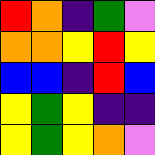[["red", "orange", "indigo", "green", "violet"], ["orange", "orange", "yellow", "red", "yellow"], ["blue", "blue", "indigo", "red", "blue"], ["yellow", "green", "yellow", "indigo", "indigo"], ["yellow", "green", "yellow", "orange", "violet"]]